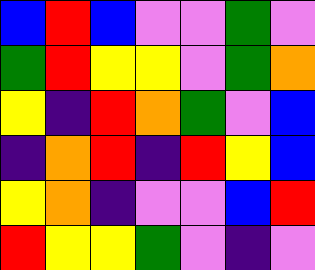[["blue", "red", "blue", "violet", "violet", "green", "violet"], ["green", "red", "yellow", "yellow", "violet", "green", "orange"], ["yellow", "indigo", "red", "orange", "green", "violet", "blue"], ["indigo", "orange", "red", "indigo", "red", "yellow", "blue"], ["yellow", "orange", "indigo", "violet", "violet", "blue", "red"], ["red", "yellow", "yellow", "green", "violet", "indigo", "violet"]]